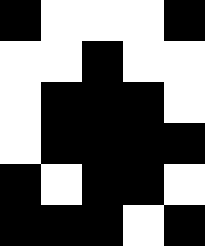[["black", "white", "white", "white", "black"], ["white", "white", "black", "white", "white"], ["white", "black", "black", "black", "white"], ["white", "black", "black", "black", "black"], ["black", "white", "black", "black", "white"], ["black", "black", "black", "white", "black"]]